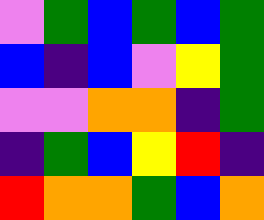[["violet", "green", "blue", "green", "blue", "green"], ["blue", "indigo", "blue", "violet", "yellow", "green"], ["violet", "violet", "orange", "orange", "indigo", "green"], ["indigo", "green", "blue", "yellow", "red", "indigo"], ["red", "orange", "orange", "green", "blue", "orange"]]